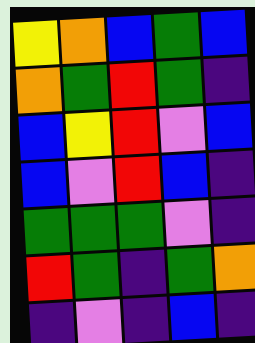[["yellow", "orange", "blue", "green", "blue"], ["orange", "green", "red", "green", "indigo"], ["blue", "yellow", "red", "violet", "blue"], ["blue", "violet", "red", "blue", "indigo"], ["green", "green", "green", "violet", "indigo"], ["red", "green", "indigo", "green", "orange"], ["indigo", "violet", "indigo", "blue", "indigo"]]